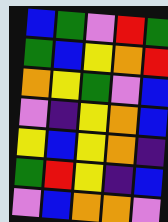[["blue", "green", "violet", "red", "green"], ["green", "blue", "yellow", "orange", "red"], ["orange", "yellow", "green", "violet", "blue"], ["violet", "indigo", "yellow", "orange", "blue"], ["yellow", "blue", "yellow", "orange", "indigo"], ["green", "red", "yellow", "indigo", "blue"], ["violet", "blue", "orange", "orange", "violet"]]